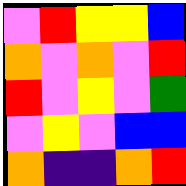[["violet", "red", "yellow", "yellow", "blue"], ["orange", "violet", "orange", "violet", "red"], ["red", "violet", "yellow", "violet", "green"], ["violet", "yellow", "violet", "blue", "blue"], ["orange", "indigo", "indigo", "orange", "red"]]